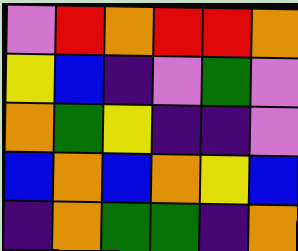[["violet", "red", "orange", "red", "red", "orange"], ["yellow", "blue", "indigo", "violet", "green", "violet"], ["orange", "green", "yellow", "indigo", "indigo", "violet"], ["blue", "orange", "blue", "orange", "yellow", "blue"], ["indigo", "orange", "green", "green", "indigo", "orange"]]